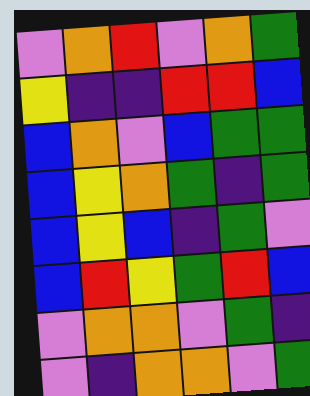[["violet", "orange", "red", "violet", "orange", "green"], ["yellow", "indigo", "indigo", "red", "red", "blue"], ["blue", "orange", "violet", "blue", "green", "green"], ["blue", "yellow", "orange", "green", "indigo", "green"], ["blue", "yellow", "blue", "indigo", "green", "violet"], ["blue", "red", "yellow", "green", "red", "blue"], ["violet", "orange", "orange", "violet", "green", "indigo"], ["violet", "indigo", "orange", "orange", "violet", "green"]]